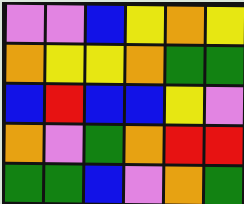[["violet", "violet", "blue", "yellow", "orange", "yellow"], ["orange", "yellow", "yellow", "orange", "green", "green"], ["blue", "red", "blue", "blue", "yellow", "violet"], ["orange", "violet", "green", "orange", "red", "red"], ["green", "green", "blue", "violet", "orange", "green"]]